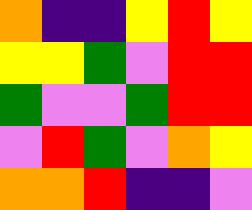[["orange", "indigo", "indigo", "yellow", "red", "yellow"], ["yellow", "yellow", "green", "violet", "red", "red"], ["green", "violet", "violet", "green", "red", "red"], ["violet", "red", "green", "violet", "orange", "yellow"], ["orange", "orange", "red", "indigo", "indigo", "violet"]]